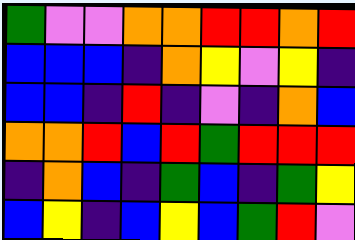[["green", "violet", "violet", "orange", "orange", "red", "red", "orange", "red"], ["blue", "blue", "blue", "indigo", "orange", "yellow", "violet", "yellow", "indigo"], ["blue", "blue", "indigo", "red", "indigo", "violet", "indigo", "orange", "blue"], ["orange", "orange", "red", "blue", "red", "green", "red", "red", "red"], ["indigo", "orange", "blue", "indigo", "green", "blue", "indigo", "green", "yellow"], ["blue", "yellow", "indigo", "blue", "yellow", "blue", "green", "red", "violet"]]